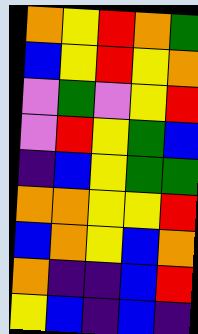[["orange", "yellow", "red", "orange", "green"], ["blue", "yellow", "red", "yellow", "orange"], ["violet", "green", "violet", "yellow", "red"], ["violet", "red", "yellow", "green", "blue"], ["indigo", "blue", "yellow", "green", "green"], ["orange", "orange", "yellow", "yellow", "red"], ["blue", "orange", "yellow", "blue", "orange"], ["orange", "indigo", "indigo", "blue", "red"], ["yellow", "blue", "indigo", "blue", "indigo"]]